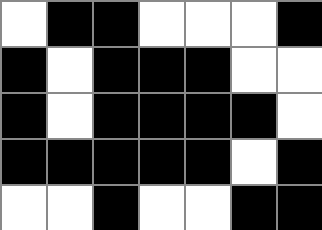[["white", "black", "black", "white", "white", "white", "black"], ["black", "white", "black", "black", "black", "white", "white"], ["black", "white", "black", "black", "black", "black", "white"], ["black", "black", "black", "black", "black", "white", "black"], ["white", "white", "black", "white", "white", "black", "black"]]